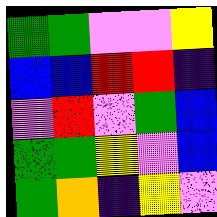[["green", "green", "violet", "violet", "yellow"], ["blue", "blue", "red", "red", "indigo"], ["violet", "red", "violet", "green", "blue"], ["green", "green", "yellow", "violet", "blue"], ["green", "orange", "indigo", "yellow", "violet"]]